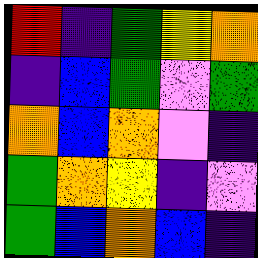[["red", "indigo", "green", "yellow", "orange"], ["indigo", "blue", "green", "violet", "green"], ["orange", "blue", "orange", "violet", "indigo"], ["green", "orange", "yellow", "indigo", "violet"], ["green", "blue", "orange", "blue", "indigo"]]